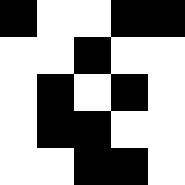[["black", "white", "white", "black", "black"], ["white", "white", "black", "white", "white"], ["white", "black", "white", "black", "white"], ["white", "black", "black", "white", "white"], ["white", "white", "black", "black", "white"]]